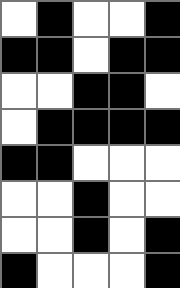[["white", "black", "white", "white", "black"], ["black", "black", "white", "black", "black"], ["white", "white", "black", "black", "white"], ["white", "black", "black", "black", "black"], ["black", "black", "white", "white", "white"], ["white", "white", "black", "white", "white"], ["white", "white", "black", "white", "black"], ["black", "white", "white", "white", "black"]]